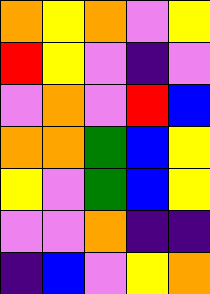[["orange", "yellow", "orange", "violet", "yellow"], ["red", "yellow", "violet", "indigo", "violet"], ["violet", "orange", "violet", "red", "blue"], ["orange", "orange", "green", "blue", "yellow"], ["yellow", "violet", "green", "blue", "yellow"], ["violet", "violet", "orange", "indigo", "indigo"], ["indigo", "blue", "violet", "yellow", "orange"]]